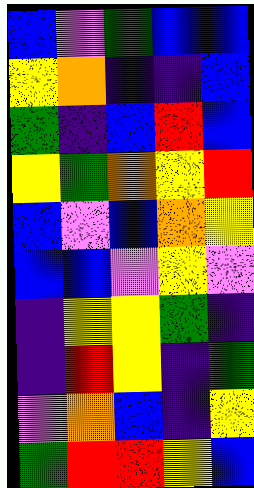[["blue", "violet", "green", "blue", "blue"], ["yellow", "orange", "indigo", "indigo", "blue"], ["green", "indigo", "blue", "red", "blue"], ["yellow", "green", "orange", "yellow", "red"], ["blue", "violet", "blue", "orange", "yellow"], ["blue", "blue", "violet", "yellow", "violet"], ["indigo", "yellow", "yellow", "green", "indigo"], ["indigo", "red", "yellow", "indigo", "green"], ["violet", "orange", "blue", "indigo", "yellow"], ["green", "red", "red", "yellow", "blue"]]